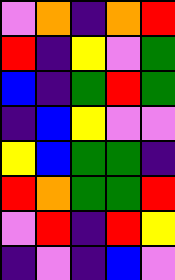[["violet", "orange", "indigo", "orange", "red"], ["red", "indigo", "yellow", "violet", "green"], ["blue", "indigo", "green", "red", "green"], ["indigo", "blue", "yellow", "violet", "violet"], ["yellow", "blue", "green", "green", "indigo"], ["red", "orange", "green", "green", "red"], ["violet", "red", "indigo", "red", "yellow"], ["indigo", "violet", "indigo", "blue", "violet"]]